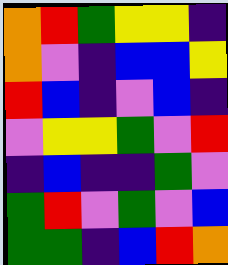[["orange", "red", "green", "yellow", "yellow", "indigo"], ["orange", "violet", "indigo", "blue", "blue", "yellow"], ["red", "blue", "indigo", "violet", "blue", "indigo"], ["violet", "yellow", "yellow", "green", "violet", "red"], ["indigo", "blue", "indigo", "indigo", "green", "violet"], ["green", "red", "violet", "green", "violet", "blue"], ["green", "green", "indigo", "blue", "red", "orange"]]